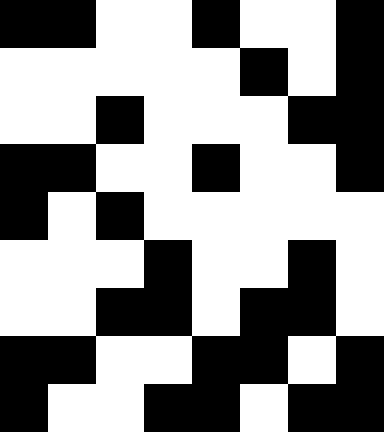[["black", "black", "white", "white", "black", "white", "white", "black"], ["white", "white", "white", "white", "white", "black", "white", "black"], ["white", "white", "black", "white", "white", "white", "black", "black"], ["black", "black", "white", "white", "black", "white", "white", "black"], ["black", "white", "black", "white", "white", "white", "white", "white"], ["white", "white", "white", "black", "white", "white", "black", "white"], ["white", "white", "black", "black", "white", "black", "black", "white"], ["black", "black", "white", "white", "black", "black", "white", "black"], ["black", "white", "white", "black", "black", "white", "black", "black"]]